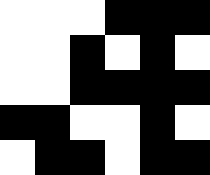[["white", "white", "white", "black", "black", "black"], ["white", "white", "black", "white", "black", "white"], ["white", "white", "black", "black", "black", "black"], ["black", "black", "white", "white", "black", "white"], ["white", "black", "black", "white", "black", "black"]]